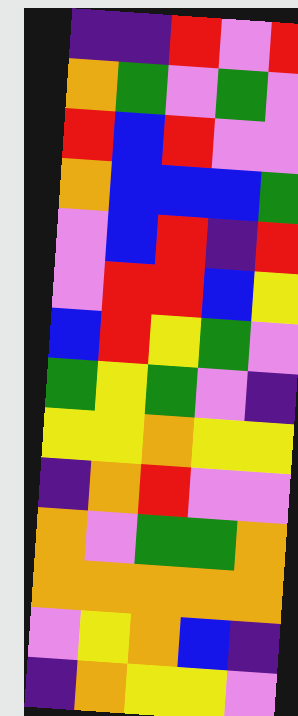[["indigo", "indigo", "red", "violet", "red"], ["orange", "green", "violet", "green", "violet"], ["red", "blue", "red", "violet", "violet"], ["orange", "blue", "blue", "blue", "green"], ["violet", "blue", "red", "indigo", "red"], ["violet", "red", "red", "blue", "yellow"], ["blue", "red", "yellow", "green", "violet"], ["green", "yellow", "green", "violet", "indigo"], ["yellow", "yellow", "orange", "yellow", "yellow"], ["indigo", "orange", "red", "violet", "violet"], ["orange", "violet", "green", "green", "orange"], ["orange", "orange", "orange", "orange", "orange"], ["violet", "yellow", "orange", "blue", "indigo"], ["indigo", "orange", "yellow", "yellow", "violet"]]